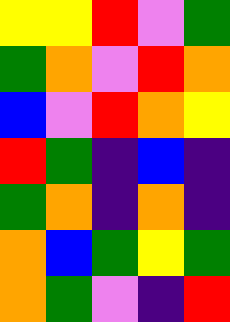[["yellow", "yellow", "red", "violet", "green"], ["green", "orange", "violet", "red", "orange"], ["blue", "violet", "red", "orange", "yellow"], ["red", "green", "indigo", "blue", "indigo"], ["green", "orange", "indigo", "orange", "indigo"], ["orange", "blue", "green", "yellow", "green"], ["orange", "green", "violet", "indigo", "red"]]